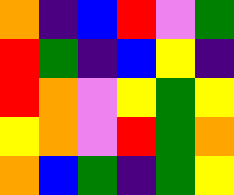[["orange", "indigo", "blue", "red", "violet", "green"], ["red", "green", "indigo", "blue", "yellow", "indigo"], ["red", "orange", "violet", "yellow", "green", "yellow"], ["yellow", "orange", "violet", "red", "green", "orange"], ["orange", "blue", "green", "indigo", "green", "yellow"]]